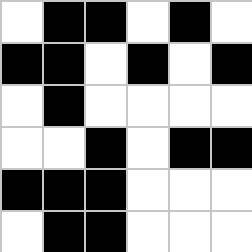[["white", "black", "black", "white", "black", "white"], ["black", "black", "white", "black", "white", "black"], ["white", "black", "white", "white", "white", "white"], ["white", "white", "black", "white", "black", "black"], ["black", "black", "black", "white", "white", "white"], ["white", "black", "black", "white", "white", "white"]]